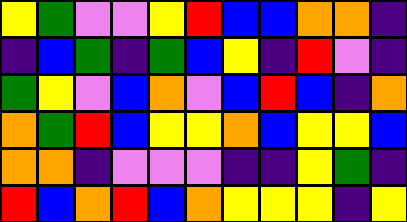[["yellow", "green", "violet", "violet", "yellow", "red", "blue", "blue", "orange", "orange", "indigo"], ["indigo", "blue", "green", "indigo", "green", "blue", "yellow", "indigo", "red", "violet", "indigo"], ["green", "yellow", "violet", "blue", "orange", "violet", "blue", "red", "blue", "indigo", "orange"], ["orange", "green", "red", "blue", "yellow", "yellow", "orange", "blue", "yellow", "yellow", "blue"], ["orange", "orange", "indigo", "violet", "violet", "violet", "indigo", "indigo", "yellow", "green", "indigo"], ["red", "blue", "orange", "red", "blue", "orange", "yellow", "yellow", "yellow", "indigo", "yellow"]]